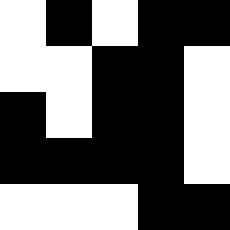[["white", "black", "white", "black", "black"], ["white", "white", "black", "black", "white"], ["black", "white", "black", "black", "white"], ["black", "black", "black", "black", "white"], ["white", "white", "white", "black", "black"]]